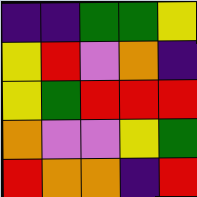[["indigo", "indigo", "green", "green", "yellow"], ["yellow", "red", "violet", "orange", "indigo"], ["yellow", "green", "red", "red", "red"], ["orange", "violet", "violet", "yellow", "green"], ["red", "orange", "orange", "indigo", "red"]]